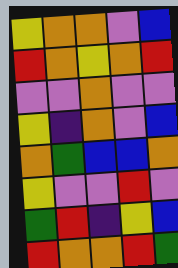[["yellow", "orange", "orange", "violet", "blue"], ["red", "orange", "yellow", "orange", "red"], ["violet", "violet", "orange", "violet", "violet"], ["yellow", "indigo", "orange", "violet", "blue"], ["orange", "green", "blue", "blue", "orange"], ["yellow", "violet", "violet", "red", "violet"], ["green", "red", "indigo", "yellow", "blue"], ["red", "orange", "orange", "red", "green"]]